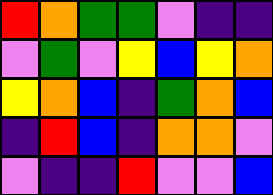[["red", "orange", "green", "green", "violet", "indigo", "indigo"], ["violet", "green", "violet", "yellow", "blue", "yellow", "orange"], ["yellow", "orange", "blue", "indigo", "green", "orange", "blue"], ["indigo", "red", "blue", "indigo", "orange", "orange", "violet"], ["violet", "indigo", "indigo", "red", "violet", "violet", "blue"]]